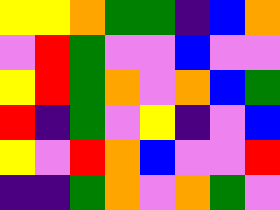[["yellow", "yellow", "orange", "green", "green", "indigo", "blue", "orange"], ["violet", "red", "green", "violet", "violet", "blue", "violet", "violet"], ["yellow", "red", "green", "orange", "violet", "orange", "blue", "green"], ["red", "indigo", "green", "violet", "yellow", "indigo", "violet", "blue"], ["yellow", "violet", "red", "orange", "blue", "violet", "violet", "red"], ["indigo", "indigo", "green", "orange", "violet", "orange", "green", "violet"]]